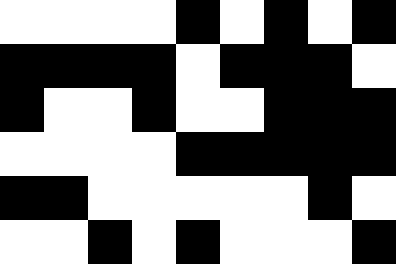[["white", "white", "white", "white", "black", "white", "black", "white", "black"], ["black", "black", "black", "black", "white", "black", "black", "black", "white"], ["black", "white", "white", "black", "white", "white", "black", "black", "black"], ["white", "white", "white", "white", "black", "black", "black", "black", "black"], ["black", "black", "white", "white", "white", "white", "white", "black", "white"], ["white", "white", "black", "white", "black", "white", "white", "white", "black"]]